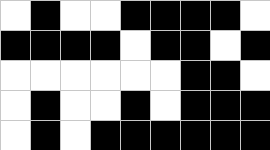[["white", "black", "white", "white", "black", "black", "black", "black", "white"], ["black", "black", "black", "black", "white", "black", "black", "white", "black"], ["white", "white", "white", "white", "white", "white", "black", "black", "white"], ["white", "black", "white", "white", "black", "white", "black", "black", "black"], ["white", "black", "white", "black", "black", "black", "black", "black", "black"]]